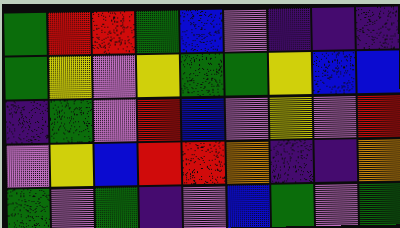[["green", "red", "red", "green", "blue", "violet", "indigo", "indigo", "indigo"], ["green", "yellow", "violet", "yellow", "green", "green", "yellow", "blue", "blue"], ["indigo", "green", "violet", "red", "blue", "violet", "yellow", "violet", "red"], ["violet", "yellow", "blue", "red", "red", "orange", "indigo", "indigo", "orange"], ["green", "violet", "green", "indigo", "violet", "blue", "green", "violet", "green"]]